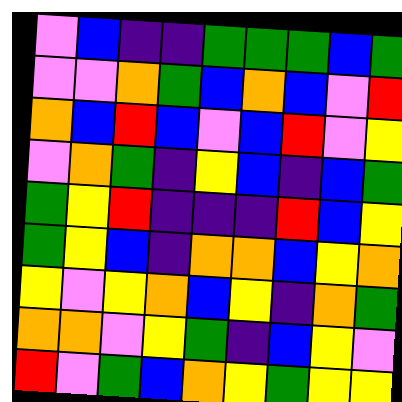[["violet", "blue", "indigo", "indigo", "green", "green", "green", "blue", "green"], ["violet", "violet", "orange", "green", "blue", "orange", "blue", "violet", "red"], ["orange", "blue", "red", "blue", "violet", "blue", "red", "violet", "yellow"], ["violet", "orange", "green", "indigo", "yellow", "blue", "indigo", "blue", "green"], ["green", "yellow", "red", "indigo", "indigo", "indigo", "red", "blue", "yellow"], ["green", "yellow", "blue", "indigo", "orange", "orange", "blue", "yellow", "orange"], ["yellow", "violet", "yellow", "orange", "blue", "yellow", "indigo", "orange", "green"], ["orange", "orange", "violet", "yellow", "green", "indigo", "blue", "yellow", "violet"], ["red", "violet", "green", "blue", "orange", "yellow", "green", "yellow", "yellow"]]